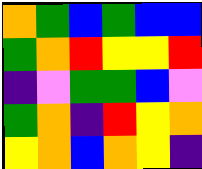[["orange", "green", "blue", "green", "blue", "blue"], ["green", "orange", "red", "yellow", "yellow", "red"], ["indigo", "violet", "green", "green", "blue", "violet"], ["green", "orange", "indigo", "red", "yellow", "orange"], ["yellow", "orange", "blue", "orange", "yellow", "indigo"]]